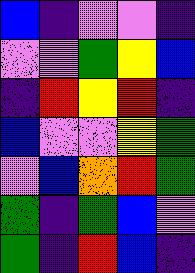[["blue", "indigo", "violet", "violet", "indigo"], ["violet", "violet", "green", "yellow", "blue"], ["indigo", "red", "yellow", "red", "indigo"], ["blue", "violet", "violet", "yellow", "green"], ["violet", "blue", "orange", "red", "green"], ["green", "indigo", "green", "blue", "violet"], ["green", "indigo", "red", "blue", "indigo"]]